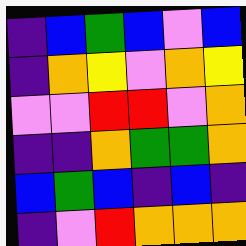[["indigo", "blue", "green", "blue", "violet", "blue"], ["indigo", "orange", "yellow", "violet", "orange", "yellow"], ["violet", "violet", "red", "red", "violet", "orange"], ["indigo", "indigo", "orange", "green", "green", "orange"], ["blue", "green", "blue", "indigo", "blue", "indigo"], ["indigo", "violet", "red", "orange", "orange", "orange"]]